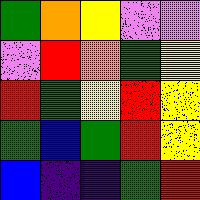[["green", "orange", "yellow", "violet", "violet"], ["violet", "red", "orange", "green", "yellow"], ["red", "green", "yellow", "red", "yellow"], ["green", "blue", "green", "red", "yellow"], ["blue", "indigo", "indigo", "green", "red"]]